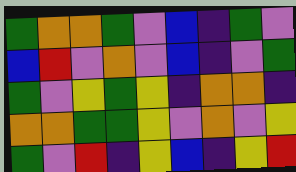[["green", "orange", "orange", "green", "violet", "blue", "indigo", "green", "violet"], ["blue", "red", "violet", "orange", "violet", "blue", "indigo", "violet", "green"], ["green", "violet", "yellow", "green", "yellow", "indigo", "orange", "orange", "indigo"], ["orange", "orange", "green", "green", "yellow", "violet", "orange", "violet", "yellow"], ["green", "violet", "red", "indigo", "yellow", "blue", "indigo", "yellow", "red"]]